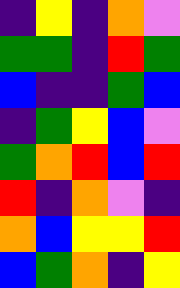[["indigo", "yellow", "indigo", "orange", "violet"], ["green", "green", "indigo", "red", "green"], ["blue", "indigo", "indigo", "green", "blue"], ["indigo", "green", "yellow", "blue", "violet"], ["green", "orange", "red", "blue", "red"], ["red", "indigo", "orange", "violet", "indigo"], ["orange", "blue", "yellow", "yellow", "red"], ["blue", "green", "orange", "indigo", "yellow"]]